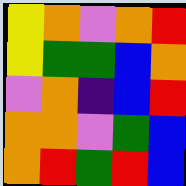[["yellow", "orange", "violet", "orange", "red"], ["yellow", "green", "green", "blue", "orange"], ["violet", "orange", "indigo", "blue", "red"], ["orange", "orange", "violet", "green", "blue"], ["orange", "red", "green", "red", "blue"]]